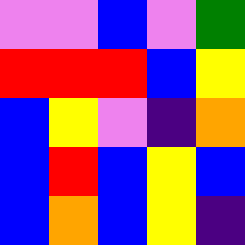[["violet", "violet", "blue", "violet", "green"], ["red", "red", "red", "blue", "yellow"], ["blue", "yellow", "violet", "indigo", "orange"], ["blue", "red", "blue", "yellow", "blue"], ["blue", "orange", "blue", "yellow", "indigo"]]